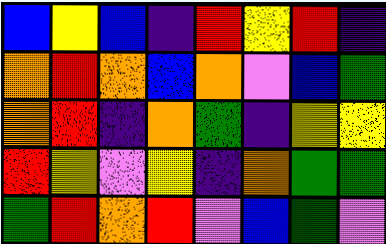[["blue", "yellow", "blue", "indigo", "red", "yellow", "red", "indigo"], ["orange", "red", "orange", "blue", "orange", "violet", "blue", "green"], ["orange", "red", "indigo", "orange", "green", "indigo", "yellow", "yellow"], ["red", "yellow", "violet", "yellow", "indigo", "orange", "green", "green"], ["green", "red", "orange", "red", "violet", "blue", "green", "violet"]]